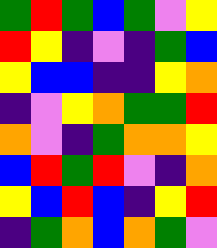[["green", "red", "green", "blue", "green", "violet", "yellow"], ["red", "yellow", "indigo", "violet", "indigo", "green", "blue"], ["yellow", "blue", "blue", "indigo", "indigo", "yellow", "orange"], ["indigo", "violet", "yellow", "orange", "green", "green", "red"], ["orange", "violet", "indigo", "green", "orange", "orange", "yellow"], ["blue", "red", "green", "red", "violet", "indigo", "orange"], ["yellow", "blue", "red", "blue", "indigo", "yellow", "red"], ["indigo", "green", "orange", "blue", "orange", "green", "violet"]]